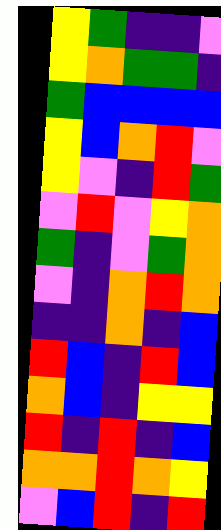[["yellow", "green", "indigo", "indigo", "violet"], ["yellow", "orange", "green", "green", "indigo"], ["green", "blue", "blue", "blue", "blue"], ["yellow", "blue", "orange", "red", "violet"], ["yellow", "violet", "indigo", "red", "green"], ["violet", "red", "violet", "yellow", "orange"], ["green", "indigo", "violet", "green", "orange"], ["violet", "indigo", "orange", "red", "orange"], ["indigo", "indigo", "orange", "indigo", "blue"], ["red", "blue", "indigo", "red", "blue"], ["orange", "blue", "indigo", "yellow", "yellow"], ["red", "indigo", "red", "indigo", "blue"], ["orange", "orange", "red", "orange", "yellow"], ["violet", "blue", "red", "indigo", "red"]]